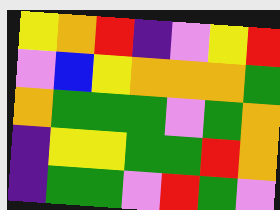[["yellow", "orange", "red", "indigo", "violet", "yellow", "red"], ["violet", "blue", "yellow", "orange", "orange", "orange", "green"], ["orange", "green", "green", "green", "violet", "green", "orange"], ["indigo", "yellow", "yellow", "green", "green", "red", "orange"], ["indigo", "green", "green", "violet", "red", "green", "violet"]]